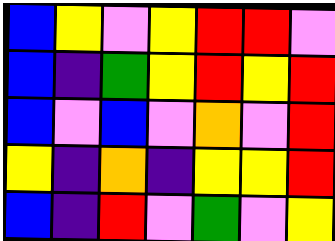[["blue", "yellow", "violet", "yellow", "red", "red", "violet"], ["blue", "indigo", "green", "yellow", "red", "yellow", "red"], ["blue", "violet", "blue", "violet", "orange", "violet", "red"], ["yellow", "indigo", "orange", "indigo", "yellow", "yellow", "red"], ["blue", "indigo", "red", "violet", "green", "violet", "yellow"]]